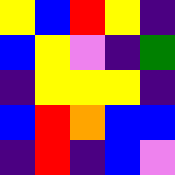[["yellow", "blue", "red", "yellow", "indigo"], ["blue", "yellow", "violet", "indigo", "green"], ["indigo", "yellow", "yellow", "yellow", "indigo"], ["blue", "red", "orange", "blue", "blue"], ["indigo", "red", "indigo", "blue", "violet"]]